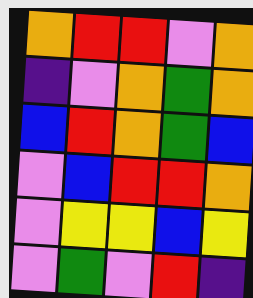[["orange", "red", "red", "violet", "orange"], ["indigo", "violet", "orange", "green", "orange"], ["blue", "red", "orange", "green", "blue"], ["violet", "blue", "red", "red", "orange"], ["violet", "yellow", "yellow", "blue", "yellow"], ["violet", "green", "violet", "red", "indigo"]]